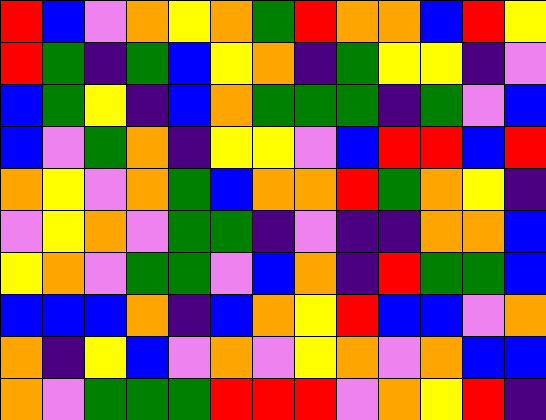[["red", "blue", "violet", "orange", "yellow", "orange", "green", "red", "orange", "orange", "blue", "red", "yellow"], ["red", "green", "indigo", "green", "blue", "yellow", "orange", "indigo", "green", "yellow", "yellow", "indigo", "violet"], ["blue", "green", "yellow", "indigo", "blue", "orange", "green", "green", "green", "indigo", "green", "violet", "blue"], ["blue", "violet", "green", "orange", "indigo", "yellow", "yellow", "violet", "blue", "red", "red", "blue", "red"], ["orange", "yellow", "violet", "orange", "green", "blue", "orange", "orange", "red", "green", "orange", "yellow", "indigo"], ["violet", "yellow", "orange", "violet", "green", "green", "indigo", "violet", "indigo", "indigo", "orange", "orange", "blue"], ["yellow", "orange", "violet", "green", "green", "violet", "blue", "orange", "indigo", "red", "green", "green", "blue"], ["blue", "blue", "blue", "orange", "indigo", "blue", "orange", "yellow", "red", "blue", "blue", "violet", "orange"], ["orange", "indigo", "yellow", "blue", "violet", "orange", "violet", "yellow", "orange", "violet", "orange", "blue", "blue"], ["orange", "violet", "green", "green", "green", "red", "red", "red", "violet", "orange", "yellow", "red", "indigo"]]